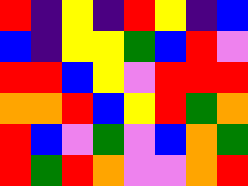[["red", "indigo", "yellow", "indigo", "red", "yellow", "indigo", "blue"], ["blue", "indigo", "yellow", "yellow", "green", "blue", "red", "violet"], ["red", "red", "blue", "yellow", "violet", "red", "red", "red"], ["orange", "orange", "red", "blue", "yellow", "red", "green", "orange"], ["red", "blue", "violet", "green", "violet", "blue", "orange", "green"], ["red", "green", "red", "orange", "violet", "violet", "orange", "red"]]